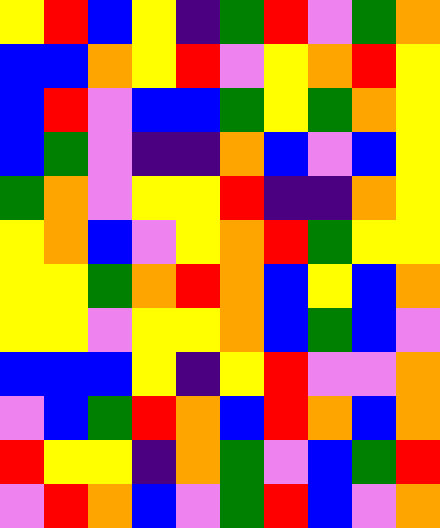[["yellow", "red", "blue", "yellow", "indigo", "green", "red", "violet", "green", "orange"], ["blue", "blue", "orange", "yellow", "red", "violet", "yellow", "orange", "red", "yellow"], ["blue", "red", "violet", "blue", "blue", "green", "yellow", "green", "orange", "yellow"], ["blue", "green", "violet", "indigo", "indigo", "orange", "blue", "violet", "blue", "yellow"], ["green", "orange", "violet", "yellow", "yellow", "red", "indigo", "indigo", "orange", "yellow"], ["yellow", "orange", "blue", "violet", "yellow", "orange", "red", "green", "yellow", "yellow"], ["yellow", "yellow", "green", "orange", "red", "orange", "blue", "yellow", "blue", "orange"], ["yellow", "yellow", "violet", "yellow", "yellow", "orange", "blue", "green", "blue", "violet"], ["blue", "blue", "blue", "yellow", "indigo", "yellow", "red", "violet", "violet", "orange"], ["violet", "blue", "green", "red", "orange", "blue", "red", "orange", "blue", "orange"], ["red", "yellow", "yellow", "indigo", "orange", "green", "violet", "blue", "green", "red"], ["violet", "red", "orange", "blue", "violet", "green", "red", "blue", "violet", "orange"]]